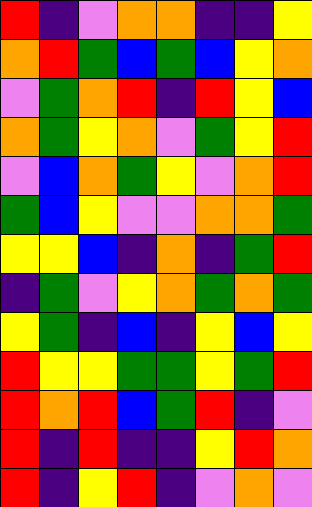[["red", "indigo", "violet", "orange", "orange", "indigo", "indigo", "yellow"], ["orange", "red", "green", "blue", "green", "blue", "yellow", "orange"], ["violet", "green", "orange", "red", "indigo", "red", "yellow", "blue"], ["orange", "green", "yellow", "orange", "violet", "green", "yellow", "red"], ["violet", "blue", "orange", "green", "yellow", "violet", "orange", "red"], ["green", "blue", "yellow", "violet", "violet", "orange", "orange", "green"], ["yellow", "yellow", "blue", "indigo", "orange", "indigo", "green", "red"], ["indigo", "green", "violet", "yellow", "orange", "green", "orange", "green"], ["yellow", "green", "indigo", "blue", "indigo", "yellow", "blue", "yellow"], ["red", "yellow", "yellow", "green", "green", "yellow", "green", "red"], ["red", "orange", "red", "blue", "green", "red", "indigo", "violet"], ["red", "indigo", "red", "indigo", "indigo", "yellow", "red", "orange"], ["red", "indigo", "yellow", "red", "indigo", "violet", "orange", "violet"]]